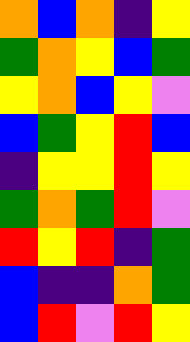[["orange", "blue", "orange", "indigo", "yellow"], ["green", "orange", "yellow", "blue", "green"], ["yellow", "orange", "blue", "yellow", "violet"], ["blue", "green", "yellow", "red", "blue"], ["indigo", "yellow", "yellow", "red", "yellow"], ["green", "orange", "green", "red", "violet"], ["red", "yellow", "red", "indigo", "green"], ["blue", "indigo", "indigo", "orange", "green"], ["blue", "red", "violet", "red", "yellow"]]